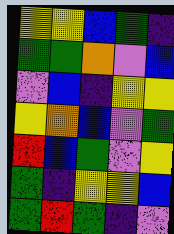[["yellow", "yellow", "blue", "green", "indigo"], ["green", "green", "orange", "violet", "blue"], ["violet", "blue", "indigo", "yellow", "yellow"], ["yellow", "orange", "blue", "violet", "green"], ["red", "blue", "green", "violet", "yellow"], ["green", "indigo", "yellow", "yellow", "blue"], ["green", "red", "green", "indigo", "violet"]]